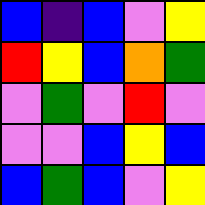[["blue", "indigo", "blue", "violet", "yellow"], ["red", "yellow", "blue", "orange", "green"], ["violet", "green", "violet", "red", "violet"], ["violet", "violet", "blue", "yellow", "blue"], ["blue", "green", "blue", "violet", "yellow"]]